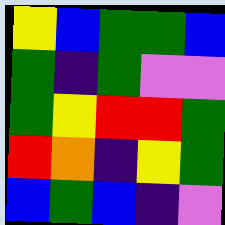[["yellow", "blue", "green", "green", "blue"], ["green", "indigo", "green", "violet", "violet"], ["green", "yellow", "red", "red", "green"], ["red", "orange", "indigo", "yellow", "green"], ["blue", "green", "blue", "indigo", "violet"]]